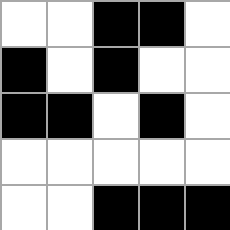[["white", "white", "black", "black", "white"], ["black", "white", "black", "white", "white"], ["black", "black", "white", "black", "white"], ["white", "white", "white", "white", "white"], ["white", "white", "black", "black", "black"]]